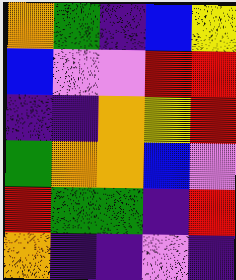[["orange", "green", "indigo", "blue", "yellow"], ["blue", "violet", "violet", "red", "red"], ["indigo", "indigo", "orange", "yellow", "red"], ["green", "orange", "orange", "blue", "violet"], ["red", "green", "green", "indigo", "red"], ["orange", "indigo", "indigo", "violet", "indigo"]]